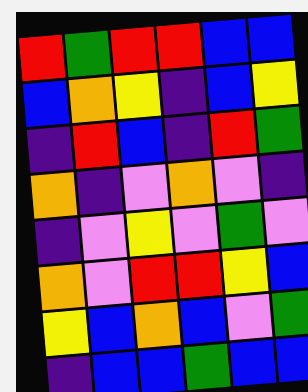[["red", "green", "red", "red", "blue", "blue"], ["blue", "orange", "yellow", "indigo", "blue", "yellow"], ["indigo", "red", "blue", "indigo", "red", "green"], ["orange", "indigo", "violet", "orange", "violet", "indigo"], ["indigo", "violet", "yellow", "violet", "green", "violet"], ["orange", "violet", "red", "red", "yellow", "blue"], ["yellow", "blue", "orange", "blue", "violet", "green"], ["indigo", "blue", "blue", "green", "blue", "blue"]]